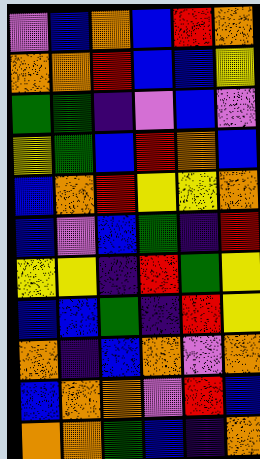[["violet", "blue", "orange", "blue", "red", "orange"], ["orange", "orange", "red", "blue", "blue", "yellow"], ["green", "green", "indigo", "violet", "blue", "violet"], ["yellow", "green", "blue", "red", "orange", "blue"], ["blue", "orange", "red", "yellow", "yellow", "orange"], ["blue", "violet", "blue", "green", "indigo", "red"], ["yellow", "yellow", "indigo", "red", "green", "yellow"], ["blue", "blue", "green", "indigo", "red", "yellow"], ["orange", "indigo", "blue", "orange", "violet", "orange"], ["blue", "orange", "orange", "violet", "red", "blue"], ["orange", "orange", "green", "blue", "indigo", "orange"]]